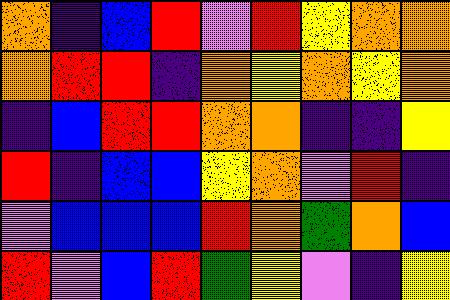[["orange", "indigo", "blue", "red", "violet", "red", "yellow", "orange", "orange"], ["orange", "red", "red", "indigo", "orange", "yellow", "orange", "yellow", "orange"], ["indigo", "blue", "red", "red", "orange", "orange", "indigo", "indigo", "yellow"], ["red", "indigo", "blue", "blue", "yellow", "orange", "violet", "red", "indigo"], ["violet", "blue", "blue", "blue", "red", "orange", "green", "orange", "blue"], ["red", "violet", "blue", "red", "green", "yellow", "violet", "indigo", "yellow"]]